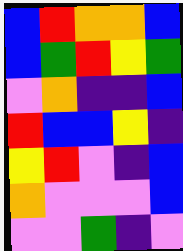[["blue", "red", "orange", "orange", "blue"], ["blue", "green", "red", "yellow", "green"], ["violet", "orange", "indigo", "indigo", "blue"], ["red", "blue", "blue", "yellow", "indigo"], ["yellow", "red", "violet", "indigo", "blue"], ["orange", "violet", "violet", "violet", "blue"], ["violet", "violet", "green", "indigo", "violet"]]